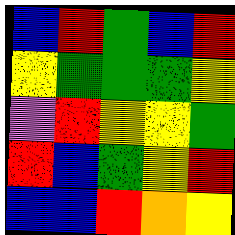[["blue", "red", "green", "blue", "red"], ["yellow", "green", "green", "green", "yellow"], ["violet", "red", "yellow", "yellow", "green"], ["red", "blue", "green", "yellow", "red"], ["blue", "blue", "red", "orange", "yellow"]]